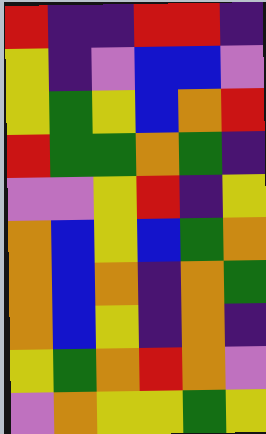[["red", "indigo", "indigo", "red", "red", "indigo"], ["yellow", "indigo", "violet", "blue", "blue", "violet"], ["yellow", "green", "yellow", "blue", "orange", "red"], ["red", "green", "green", "orange", "green", "indigo"], ["violet", "violet", "yellow", "red", "indigo", "yellow"], ["orange", "blue", "yellow", "blue", "green", "orange"], ["orange", "blue", "orange", "indigo", "orange", "green"], ["orange", "blue", "yellow", "indigo", "orange", "indigo"], ["yellow", "green", "orange", "red", "orange", "violet"], ["violet", "orange", "yellow", "yellow", "green", "yellow"]]